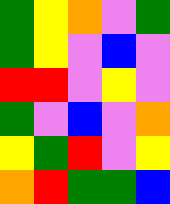[["green", "yellow", "orange", "violet", "green"], ["green", "yellow", "violet", "blue", "violet"], ["red", "red", "violet", "yellow", "violet"], ["green", "violet", "blue", "violet", "orange"], ["yellow", "green", "red", "violet", "yellow"], ["orange", "red", "green", "green", "blue"]]